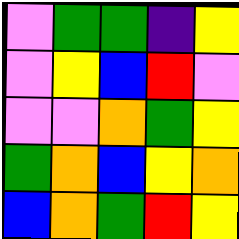[["violet", "green", "green", "indigo", "yellow"], ["violet", "yellow", "blue", "red", "violet"], ["violet", "violet", "orange", "green", "yellow"], ["green", "orange", "blue", "yellow", "orange"], ["blue", "orange", "green", "red", "yellow"]]